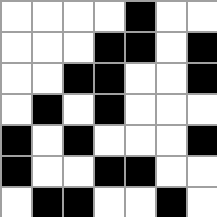[["white", "white", "white", "white", "black", "white", "white"], ["white", "white", "white", "black", "black", "white", "black"], ["white", "white", "black", "black", "white", "white", "black"], ["white", "black", "white", "black", "white", "white", "white"], ["black", "white", "black", "white", "white", "white", "black"], ["black", "white", "white", "black", "black", "white", "white"], ["white", "black", "black", "white", "white", "black", "white"]]